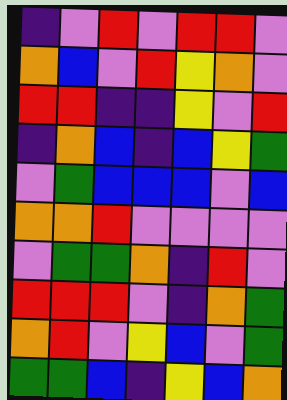[["indigo", "violet", "red", "violet", "red", "red", "violet"], ["orange", "blue", "violet", "red", "yellow", "orange", "violet"], ["red", "red", "indigo", "indigo", "yellow", "violet", "red"], ["indigo", "orange", "blue", "indigo", "blue", "yellow", "green"], ["violet", "green", "blue", "blue", "blue", "violet", "blue"], ["orange", "orange", "red", "violet", "violet", "violet", "violet"], ["violet", "green", "green", "orange", "indigo", "red", "violet"], ["red", "red", "red", "violet", "indigo", "orange", "green"], ["orange", "red", "violet", "yellow", "blue", "violet", "green"], ["green", "green", "blue", "indigo", "yellow", "blue", "orange"]]